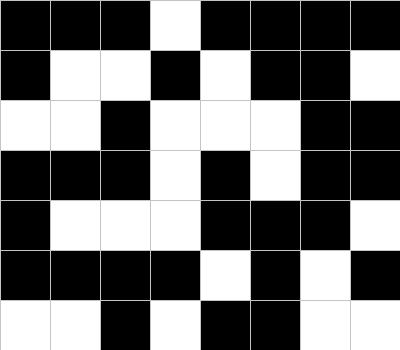[["black", "black", "black", "white", "black", "black", "black", "black"], ["black", "white", "white", "black", "white", "black", "black", "white"], ["white", "white", "black", "white", "white", "white", "black", "black"], ["black", "black", "black", "white", "black", "white", "black", "black"], ["black", "white", "white", "white", "black", "black", "black", "white"], ["black", "black", "black", "black", "white", "black", "white", "black"], ["white", "white", "black", "white", "black", "black", "white", "white"]]